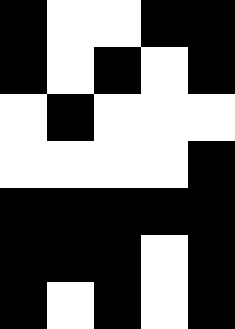[["black", "white", "white", "black", "black"], ["black", "white", "black", "white", "black"], ["white", "black", "white", "white", "white"], ["white", "white", "white", "white", "black"], ["black", "black", "black", "black", "black"], ["black", "black", "black", "white", "black"], ["black", "white", "black", "white", "black"]]